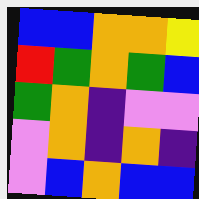[["blue", "blue", "orange", "orange", "yellow"], ["red", "green", "orange", "green", "blue"], ["green", "orange", "indigo", "violet", "violet"], ["violet", "orange", "indigo", "orange", "indigo"], ["violet", "blue", "orange", "blue", "blue"]]